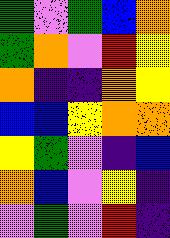[["green", "violet", "green", "blue", "orange"], ["green", "orange", "violet", "red", "yellow"], ["orange", "indigo", "indigo", "orange", "yellow"], ["blue", "blue", "yellow", "orange", "orange"], ["yellow", "green", "violet", "indigo", "blue"], ["orange", "blue", "violet", "yellow", "indigo"], ["violet", "green", "violet", "red", "indigo"]]